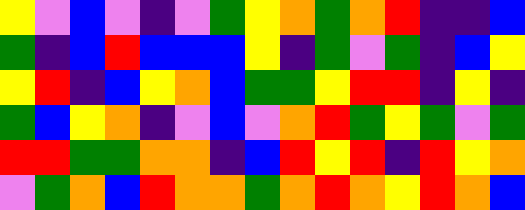[["yellow", "violet", "blue", "violet", "indigo", "violet", "green", "yellow", "orange", "green", "orange", "red", "indigo", "indigo", "blue"], ["green", "indigo", "blue", "red", "blue", "blue", "blue", "yellow", "indigo", "green", "violet", "green", "indigo", "blue", "yellow"], ["yellow", "red", "indigo", "blue", "yellow", "orange", "blue", "green", "green", "yellow", "red", "red", "indigo", "yellow", "indigo"], ["green", "blue", "yellow", "orange", "indigo", "violet", "blue", "violet", "orange", "red", "green", "yellow", "green", "violet", "green"], ["red", "red", "green", "green", "orange", "orange", "indigo", "blue", "red", "yellow", "red", "indigo", "red", "yellow", "orange"], ["violet", "green", "orange", "blue", "red", "orange", "orange", "green", "orange", "red", "orange", "yellow", "red", "orange", "blue"]]